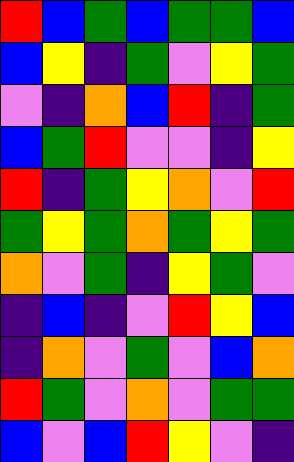[["red", "blue", "green", "blue", "green", "green", "blue"], ["blue", "yellow", "indigo", "green", "violet", "yellow", "green"], ["violet", "indigo", "orange", "blue", "red", "indigo", "green"], ["blue", "green", "red", "violet", "violet", "indigo", "yellow"], ["red", "indigo", "green", "yellow", "orange", "violet", "red"], ["green", "yellow", "green", "orange", "green", "yellow", "green"], ["orange", "violet", "green", "indigo", "yellow", "green", "violet"], ["indigo", "blue", "indigo", "violet", "red", "yellow", "blue"], ["indigo", "orange", "violet", "green", "violet", "blue", "orange"], ["red", "green", "violet", "orange", "violet", "green", "green"], ["blue", "violet", "blue", "red", "yellow", "violet", "indigo"]]